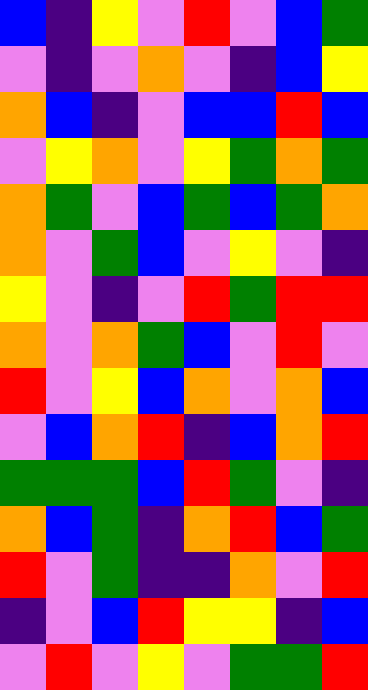[["blue", "indigo", "yellow", "violet", "red", "violet", "blue", "green"], ["violet", "indigo", "violet", "orange", "violet", "indigo", "blue", "yellow"], ["orange", "blue", "indigo", "violet", "blue", "blue", "red", "blue"], ["violet", "yellow", "orange", "violet", "yellow", "green", "orange", "green"], ["orange", "green", "violet", "blue", "green", "blue", "green", "orange"], ["orange", "violet", "green", "blue", "violet", "yellow", "violet", "indigo"], ["yellow", "violet", "indigo", "violet", "red", "green", "red", "red"], ["orange", "violet", "orange", "green", "blue", "violet", "red", "violet"], ["red", "violet", "yellow", "blue", "orange", "violet", "orange", "blue"], ["violet", "blue", "orange", "red", "indigo", "blue", "orange", "red"], ["green", "green", "green", "blue", "red", "green", "violet", "indigo"], ["orange", "blue", "green", "indigo", "orange", "red", "blue", "green"], ["red", "violet", "green", "indigo", "indigo", "orange", "violet", "red"], ["indigo", "violet", "blue", "red", "yellow", "yellow", "indigo", "blue"], ["violet", "red", "violet", "yellow", "violet", "green", "green", "red"]]